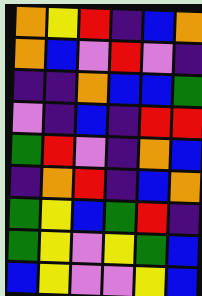[["orange", "yellow", "red", "indigo", "blue", "orange"], ["orange", "blue", "violet", "red", "violet", "indigo"], ["indigo", "indigo", "orange", "blue", "blue", "green"], ["violet", "indigo", "blue", "indigo", "red", "red"], ["green", "red", "violet", "indigo", "orange", "blue"], ["indigo", "orange", "red", "indigo", "blue", "orange"], ["green", "yellow", "blue", "green", "red", "indigo"], ["green", "yellow", "violet", "yellow", "green", "blue"], ["blue", "yellow", "violet", "violet", "yellow", "blue"]]